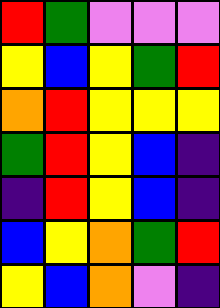[["red", "green", "violet", "violet", "violet"], ["yellow", "blue", "yellow", "green", "red"], ["orange", "red", "yellow", "yellow", "yellow"], ["green", "red", "yellow", "blue", "indigo"], ["indigo", "red", "yellow", "blue", "indigo"], ["blue", "yellow", "orange", "green", "red"], ["yellow", "blue", "orange", "violet", "indigo"]]